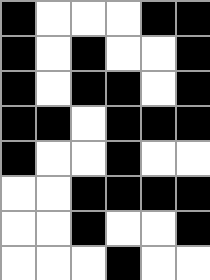[["black", "white", "white", "white", "black", "black"], ["black", "white", "black", "white", "white", "black"], ["black", "white", "black", "black", "white", "black"], ["black", "black", "white", "black", "black", "black"], ["black", "white", "white", "black", "white", "white"], ["white", "white", "black", "black", "black", "black"], ["white", "white", "black", "white", "white", "black"], ["white", "white", "white", "black", "white", "white"]]